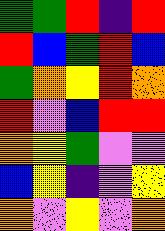[["green", "green", "red", "indigo", "red"], ["red", "blue", "green", "red", "blue"], ["green", "orange", "yellow", "red", "orange"], ["red", "violet", "blue", "red", "red"], ["orange", "yellow", "green", "violet", "violet"], ["blue", "yellow", "indigo", "violet", "yellow"], ["orange", "violet", "yellow", "violet", "orange"]]